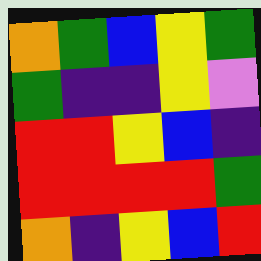[["orange", "green", "blue", "yellow", "green"], ["green", "indigo", "indigo", "yellow", "violet"], ["red", "red", "yellow", "blue", "indigo"], ["red", "red", "red", "red", "green"], ["orange", "indigo", "yellow", "blue", "red"]]